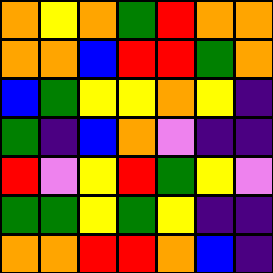[["orange", "yellow", "orange", "green", "red", "orange", "orange"], ["orange", "orange", "blue", "red", "red", "green", "orange"], ["blue", "green", "yellow", "yellow", "orange", "yellow", "indigo"], ["green", "indigo", "blue", "orange", "violet", "indigo", "indigo"], ["red", "violet", "yellow", "red", "green", "yellow", "violet"], ["green", "green", "yellow", "green", "yellow", "indigo", "indigo"], ["orange", "orange", "red", "red", "orange", "blue", "indigo"]]